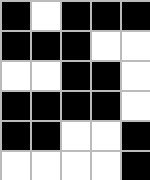[["black", "white", "black", "black", "black"], ["black", "black", "black", "white", "white"], ["white", "white", "black", "black", "white"], ["black", "black", "black", "black", "white"], ["black", "black", "white", "white", "black"], ["white", "white", "white", "white", "black"]]